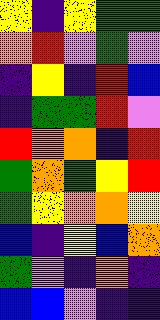[["yellow", "indigo", "yellow", "green", "green"], ["orange", "red", "violet", "green", "violet"], ["indigo", "yellow", "indigo", "red", "blue"], ["indigo", "green", "green", "red", "violet"], ["red", "orange", "orange", "indigo", "red"], ["green", "orange", "green", "yellow", "red"], ["green", "yellow", "orange", "orange", "yellow"], ["blue", "indigo", "yellow", "blue", "orange"], ["green", "violet", "indigo", "orange", "indigo"], ["blue", "blue", "violet", "indigo", "indigo"]]